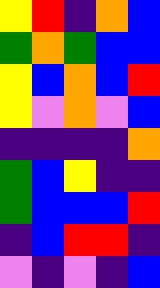[["yellow", "red", "indigo", "orange", "blue"], ["green", "orange", "green", "blue", "blue"], ["yellow", "blue", "orange", "blue", "red"], ["yellow", "violet", "orange", "violet", "blue"], ["indigo", "indigo", "indigo", "indigo", "orange"], ["green", "blue", "yellow", "indigo", "indigo"], ["green", "blue", "blue", "blue", "red"], ["indigo", "blue", "red", "red", "indigo"], ["violet", "indigo", "violet", "indigo", "blue"]]